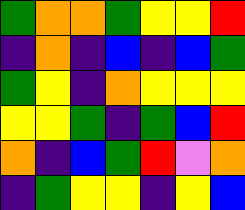[["green", "orange", "orange", "green", "yellow", "yellow", "red"], ["indigo", "orange", "indigo", "blue", "indigo", "blue", "green"], ["green", "yellow", "indigo", "orange", "yellow", "yellow", "yellow"], ["yellow", "yellow", "green", "indigo", "green", "blue", "red"], ["orange", "indigo", "blue", "green", "red", "violet", "orange"], ["indigo", "green", "yellow", "yellow", "indigo", "yellow", "blue"]]